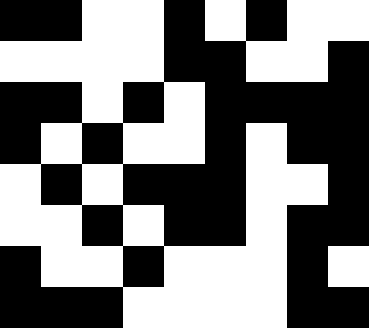[["black", "black", "white", "white", "black", "white", "black", "white", "white"], ["white", "white", "white", "white", "black", "black", "white", "white", "black"], ["black", "black", "white", "black", "white", "black", "black", "black", "black"], ["black", "white", "black", "white", "white", "black", "white", "black", "black"], ["white", "black", "white", "black", "black", "black", "white", "white", "black"], ["white", "white", "black", "white", "black", "black", "white", "black", "black"], ["black", "white", "white", "black", "white", "white", "white", "black", "white"], ["black", "black", "black", "white", "white", "white", "white", "black", "black"]]